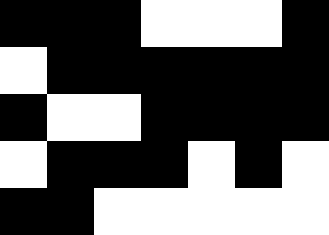[["black", "black", "black", "white", "white", "white", "black"], ["white", "black", "black", "black", "black", "black", "black"], ["black", "white", "white", "black", "black", "black", "black"], ["white", "black", "black", "black", "white", "black", "white"], ["black", "black", "white", "white", "white", "white", "white"]]